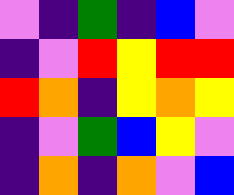[["violet", "indigo", "green", "indigo", "blue", "violet"], ["indigo", "violet", "red", "yellow", "red", "red"], ["red", "orange", "indigo", "yellow", "orange", "yellow"], ["indigo", "violet", "green", "blue", "yellow", "violet"], ["indigo", "orange", "indigo", "orange", "violet", "blue"]]